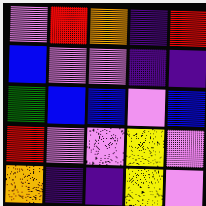[["violet", "red", "orange", "indigo", "red"], ["blue", "violet", "violet", "indigo", "indigo"], ["green", "blue", "blue", "violet", "blue"], ["red", "violet", "violet", "yellow", "violet"], ["orange", "indigo", "indigo", "yellow", "violet"]]